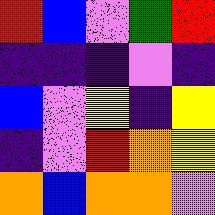[["red", "blue", "violet", "green", "red"], ["indigo", "indigo", "indigo", "violet", "indigo"], ["blue", "violet", "yellow", "indigo", "yellow"], ["indigo", "violet", "red", "orange", "yellow"], ["orange", "blue", "orange", "orange", "violet"]]